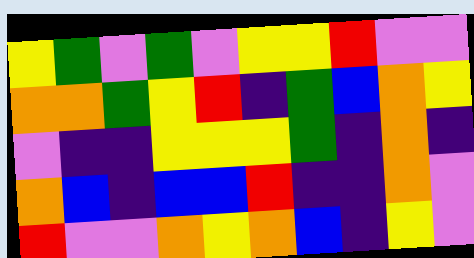[["yellow", "green", "violet", "green", "violet", "yellow", "yellow", "red", "violet", "violet"], ["orange", "orange", "green", "yellow", "red", "indigo", "green", "blue", "orange", "yellow"], ["violet", "indigo", "indigo", "yellow", "yellow", "yellow", "green", "indigo", "orange", "indigo"], ["orange", "blue", "indigo", "blue", "blue", "red", "indigo", "indigo", "orange", "violet"], ["red", "violet", "violet", "orange", "yellow", "orange", "blue", "indigo", "yellow", "violet"]]